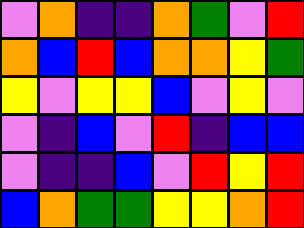[["violet", "orange", "indigo", "indigo", "orange", "green", "violet", "red"], ["orange", "blue", "red", "blue", "orange", "orange", "yellow", "green"], ["yellow", "violet", "yellow", "yellow", "blue", "violet", "yellow", "violet"], ["violet", "indigo", "blue", "violet", "red", "indigo", "blue", "blue"], ["violet", "indigo", "indigo", "blue", "violet", "red", "yellow", "red"], ["blue", "orange", "green", "green", "yellow", "yellow", "orange", "red"]]